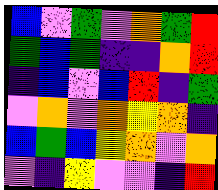[["blue", "violet", "green", "violet", "orange", "green", "red"], ["green", "blue", "green", "indigo", "indigo", "orange", "red"], ["indigo", "blue", "violet", "blue", "red", "indigo", "green"], ["violet", "orange", "violet", "orange", "yellow", "orange", "indigo"], ["blue", "green", "blue", "yellow", "orange", "violet", "orange"], ["violet", "indigo", "yellow", "violet", "violet", "indigo", "red"]]